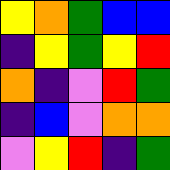[["yellow", "orange", "green", "blue", "blue"], ["indigo", "yellow", "green", "yellow", "red"], ["orange", "indigo", "violet", "red", "green"], ["indigo", "blue", "violet", "orange", "orange"], ["violet", "yellow", "red", "indigo", "green"]]